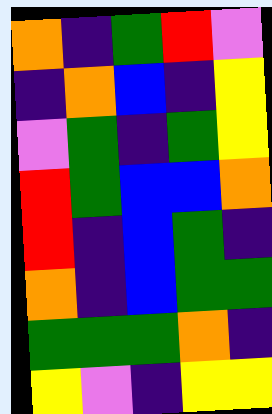[["orange", "indigo", "green", "red", "violet"], ["indigo", "orange", "blue", "indigo", "yellow"], ["violet", "green", "indigo", "green", "yellow"], ["red", "green", "blue", "blue", "orange"], ["red", "indigo", "blue", "green", "indigo"], ["orange", "indigo", "blue", "green", "green"], ["green", "green", "green", "orange", "indigo"], ["yellow", "violet", "indigo", "yellow", "yellow"]]